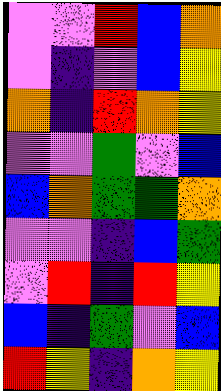[["violet", "violet", "red", "blue", "orange"], ["violet", "indigo", "violet", "blue", "yellow"], ["orange", "indigo", "red", "orange", "yellow"], ["violet", "violet", "green", "violet", "blue"], ["blue", "orange", "green", "green", "orange"], ["violet", "violet", "indigo", "blue", "green"], ["violet", "red", "indigo", "red", "yellow"], ["blue", "indigo", "green", "violet", "blue"], ["red", "yellow", "indigo", "orange", "yellow"]]